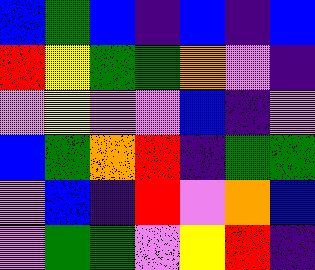[["blue", "green", "blue", "indigo", "blue", "indigo", "blue"], ["red", "yellow", "green", "green", "orange", "violet", "indigo"], ["violet", "yellow", "violet", "violet", "blue", "indigo", "violet"], ["blue", "green", "orange", "red", "indigo", "green", "green"], ["violet", "blue", "indigo", "red", "violet", "orange", "blue"], ["violet", "green", "green", "violet", "yellow", "red", "indigo"]]